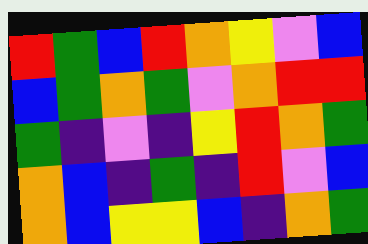[["red", "green", "blue", "red", "orange", "yellow", "violet", "blue"], ["blue", "green", "orange", "green", "violet", "orange", "red", "red"], ["green", "indigo", "violet", "indigo", "yellow", "red", "orange", "green"], ["orange", "blue", "indigo", "green", "indigo", "red", "violet", "blue"], ["orange", "blue", "yellow", "yellow", "blue", "indigo", "orange", "green"]]